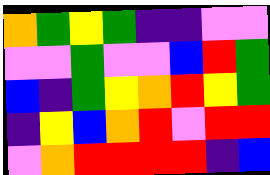[["orange", "green", "yellow", "green", "indigo", "indigo", "violet", "violet"], ["violet", "violet", "green", "violet", "violet", "blue", "red", "green"], ["blue", "indigo", "green", "yellow", "orange", "red", "yellow", "green"], ["indigo", "yellow", "blue", "orange", "red", "violet", "red", "red"], ["violet", "orange", "red", "red", "red", "red", "indigo", "blue"]]